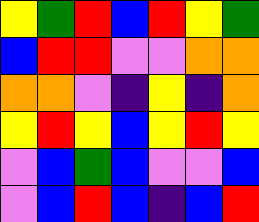[["yellow", "green", "red", "blue", "red", "yellow", "green"], ["blue", "red", "red", "violet", "violet", "orange", "orange"], ["orange", "orange", "violet", "indigo", "yellow", "indigo", "orange"], ["yellow", "red", "yellow", "blue", "yellow", "red", "yellow"], ["violet", "blue", "green", "blue", "violet", "violet", "blue"], ["violet", "blue", "red", "blue", "indigo", "blue", "red"]]